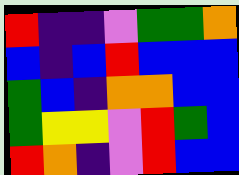[["red", "indigo", "indigo", "violet", "green", "green", "orange"], ["blue", "indigo", "blue", "red", "blue", "blue", "blue"], ["green", "blue", "indigo", "orange", "orange", "blue", "blue"], ["green", "yellow", "yellow", "violet", "red", "green", "blue"], ["red", "orange", "indigo", "violet", "red", "blue", "blue"]]